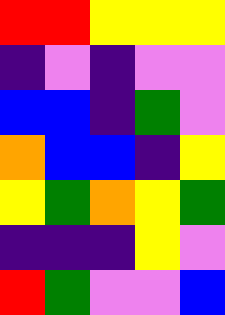[["red", "red", "yellow", "yellow", "yellow"], ["indigo", "violet", "indigo", "violet", "violet"], ["blue", "blue", "indigo", "green", "violet"], ["orange", "blue", "blue", "indigo", "yellow"], ["yellow", "green", "orange", "yellow", "green"], ["indigo", "indigo", "indigo", "yellow", "violet"], ["red", "green", "violet", "violet", "blue"]]